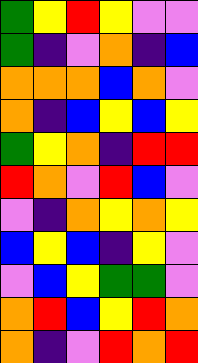[["green", "yellow", "red", "yellow", "violet", "violet"], ["green", "indigo", "violet", "orange", "indigo", "blue"], ["orange", "orange", "orange", "blue", "orange", "violet"], ["orange", "indigo", "blue", "yellow", "blue", "yellow"], ["green", "yellow", "orange", "indigo", "red", "red"], ["red", "orange", "violet", "red", "blue", "violet"], ["violet", "indigo", "orange", "yellow", "orange", "yellow"], ["blue", "yellow", "blue", "indigo", "yellow", "violet"], ["violet", "blue", "yellow", "green", "green", "violet"], ["orange", "red", "blue", "yellow", "red", "orange"], ["orange", "indigo", "violet", "red", "orange", "red"]]